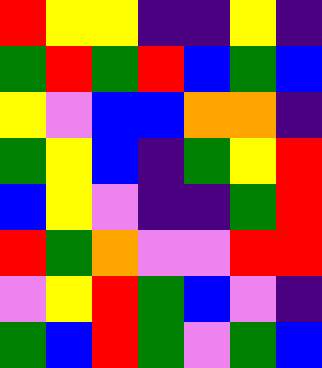[["red", "yellow", "yellow", "indigo", "indigo", "yellow", "indigo"], ["green", "red", "green", "red", "blue", "green", "blue"], ["yellow", "violet", "blue", "blue", "orange", "orange", "indigo"], ["green", "yellow", "blue", "indigo", "green", "yellow", "red"], ["blue", "yellow", "violet", "indigo", "indigo", "green", "red"], ["red", "green", "orange", "violet", "violet", "red", "red"], ["violet", "yellow", "red", "green", "blue", "violet", "indigo"], ["green", "blue", "red", "green", "violet", "green", "blue"]]